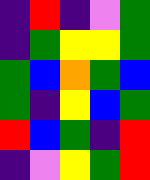[["indigo", "red", "indigo", "violet", "green"], ["indigo", "green", "yellow", "yellow", "green"], ["green", "blue", "orange", "green", "blue"], ["green", "indigo", "yellow", "blue", "green"], ["red", "blue", "green", "indigo", "red"], ["indigo", "violet", "yellow", "green", "red"]]